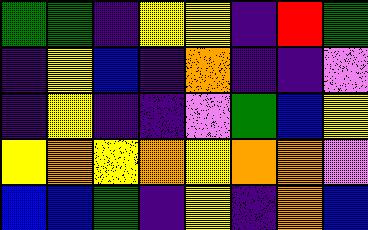[["green", "green", "indigo", "yellow", "yellow", "indigo", "red", "green"], ["indigo", "yellow", "blue", "indigo", "orange", "indigo", "indigo", "violet"], ["indigo", "yellow", "indigo", "indigo", "violet", "green", "blue", "yellow"], ["yellow", "orange", "yellow", "orange", "yellow", "orange", "orange", "violet"], ["blue", "blue", "green", "indigo", "yellow", "indigo", "orange", "blue"]]